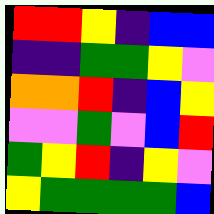[["red", "red", "yellow", "indigo", "blue", "blue"], ["indigo", "indigo", "green", "green", "yellow", "violet"], ["orange", "orange", "red", "indigo", "blue", "yellow"], ["violet", "violet", "green", "violet", "blue", "red"], ["green", "yellow", "red", "indigo", "yellow", "violet"], ["yellow", "green", "green", "green", "green", "blue"]]